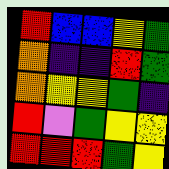[["red", "blue", "blue", "yellow", "green"], ["orange", "indigo", "indigo", "red", "green"], ["orange", "yellow", "yellow", "green", "indigo"], ["red", "violet", "green", "yellow", "yellow"], ["red", "red", "red", "green", "yellow"]]